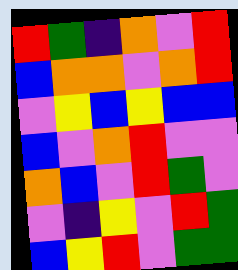[["red", "green", "indigo", "orange", "violet", "red"], ["blue", "orange", "orange", "violet", "orange", "red"], ["violet", "yellow", "blue", "yellow", "blue", "blue"], ["blue", "violet", "orange", "red", "violet", "violet"], ["orange", "blue", "violet", "red", "green", "violet"], ["violet", "indigo", "yellow", "violet", "red", "green"], ["blue", "yellow", "red", "violet", "green", "green"]]